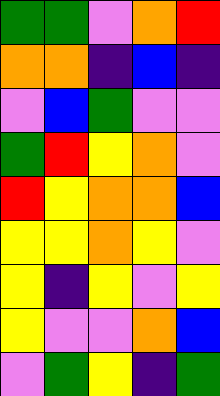[["green", "green", "violet", "orange", "red"], ["orange", "orange", "indigo", "blue", "indigo"], ["violet", "blue", "green", "violet", "violet"], ["green", "red", "yellow", "orange", "violet"], ["red", "yellow", "orange", "orange", "blue"], ["yellow", "yellow", "orange", "yellow", "violet"], ["yellow", "indigo", "yellow", "violet", "yellow"], ["yellow", "violet", "violet", "orange", "blue"], ["violet", "green", "yellow", "indigo", "green"]]